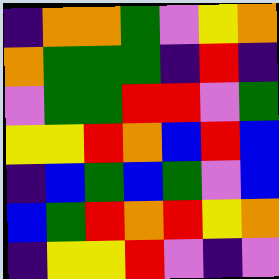[["indigo", "orange", "orange", "green", "violet", "yellow", "orange"], ["orange", "green", "green", "green", "indigo", "red", "indigo"], ["violet", "green", "green", "red", "red", "violet", "green"], ["yellow", "yellow", "red", "orange", "blue", "red", "blue"], ["indigo", "blue", "green", "blue", "green", "violet", "blue"], ["blue", "green", "red", "orange", "red", "yellow", "orange"], ["indigo", "yellow", "yellow", "red", "violet", "indigo", "violet"]]